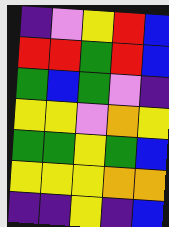[["indigo", "violet", "yellow", "red", "blue"], ["red", "red", "green", "red", "blue"], ["green", "blue", "green", "violet", "indigo"], ["yellow", "yellow", "violet", "orange", "yellow"], ["green", "green", "yellow", "green", "blue"], ["yellow", "yellow", "yellow", "orange", "orange"], ["indigo", "indigo", "yellow", "indigo", "blue"]]